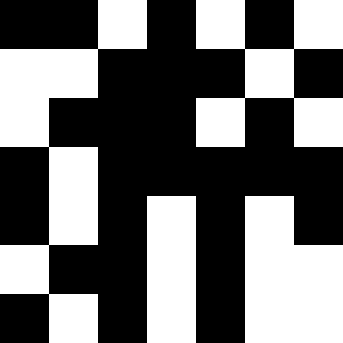[["black", "black", "white", "black", "white", "black", "white"], ["white", "white", "black", "black", "black", "white", "black"], ["white", "black", "black", "black", "white", "black", "white"], ["black", "white", "black", "black", "black", "black", "black"], ["black", "white", "black", "white", "black", "white", "black"], ["white", "black", "black", "white", "black", "white", "white"], ["black", "white", "black", "white", "black", "white", "white"]]